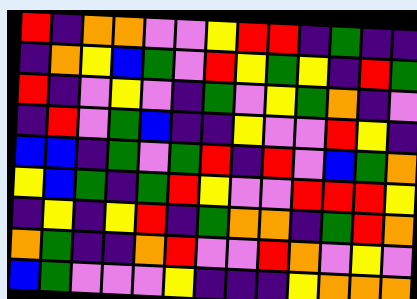[["red", "indigo", "orange", "orange", "violet", "violet", "yellow", "red", "red", "indigo", "green", "indigo", "indigo"], ["indigo", "orange", "yellow", "blue", "green", "violet", "red", "yellow", "green", "yellow", "indigo", "red", "green"], ["red", "indigo", "violet", "yellow", "violet", "indigo", "green", "violet", "yellow", "green", "orange", "indigo", "violet"], ["indigo", "red", "violet", "green", "blue", "indigo", "indigo", "yellow", "violet", "violet", "red", "yellow", "indigo"], ["blue", "blue", "indigo", "green", "violet", "green", "red", "indigo", "red", "violet", "blue", "green", "orange"], ["yellow", "blue", "green", "indigo", "green", "red", "yellow", "violet", "violet", "red", "red", "red", "yellow"], ["indigo", "yellow", "indigo", "yellow", "red", "indigo", "green", "orange", "orange", "indigo", "green", "red", "orange"], ["orange", "green", "indigo", "indigo", "orange", "red", "violet", "violet", "red", "orange", "violet", "yellow", "violet"], ["blue", "green", "violet", "violet", "violet", "yellow", "indigo", "indigo", "indigo", "yellow", "orange", "orange", "orange"]]